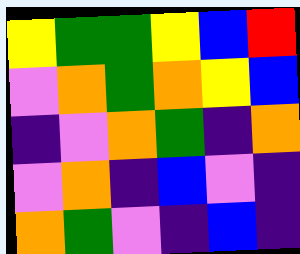[["yellow", "green", "green", "yellow", "blue", "red"], ["violet", "orange", "green", "orange", "yellow", "blue"], ["indigo", "violet", "orange", "green", "indigo", "orange"], ["violet", "orange", "indigo", "blue", "violet", "indigo"], ["orange", "green", "violet", "indigo", "blue", "indigo"]]